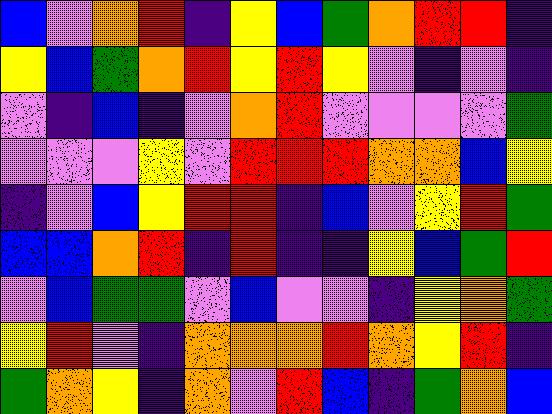[["blue", "violet", "orange", "red", "indigo", "yellow", "blue", "green", "orange", "red", "red", "indigo"], ["yellow", "blue", "green", "orange", "red", "yellow", "red", "yellow", "violet", "indigo", "violet", "indigo"], ["violet", "indigo", "blue", "indigo", "violet", "orange", "red", "violet", "violet", "violet", "violet", "green"], ["violet", "violet", "violet", "yellow", "violet", "red", "red", "red", "orange", "orange", "blue", "yellow"], ["indigo", "violet", "blue", "yellow", "red", "red", "indigo", "blue", "violet", "yellow", "red", "green"], ["blue", "blue", "orange", "red", "indigo", "red", "indigo", "indigo", "yellow", "blue", "green", "red"], ["violet", "blue", "green", "green", "violet", "blue", "violet", "violet", "indigo", "yellow", "orange", "green"], ["yellow", "red", "violet", "indigo", "orange", "orange", "orange", "red", "orange", "yellow", "red", "indigo"], ["green", "orange", "yellow", "indigo", "orange", "violet", "red", "blue", "indigo", "green", "orange", "blue"]]